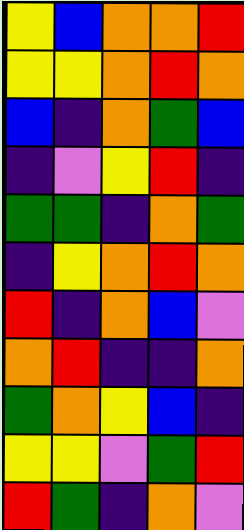[["yellow", "blue", "orange", "orange", "red"], ["yellow", "yellow", "orange", "red", "orange"], ["blue", "indigo", "orange", "green", "blue"], ["indigo", "violet", "yellow", "red", "indigo"], ["green", "green", "indigo", "orange", "green"], ["indigo", "yellow", "orange", "red", "orange"], ["red", "indigo", "orange", "blue", "violet"], ["orange", "red", "indigo", "indigo", "orange"], ["green", "orange", "yellow", "blue", "indigo"], ["yellow", "yellow", "violet", "green", "red"], ["red", "green", "indigo", "orange", "violet"]]